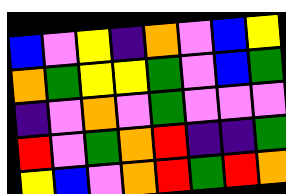[["blue", "violet", "yellow", "indigo", "orange", "violet", "blue", "yellow"], ["orange", "green", "yellow", "yellow", "green", "violet", "blue", "green"], ["indigo", "violet", "orange", "violet", "green", "violet", "violet", "violet"], ["red", "violet", "green", "orange", "red", "indigo", "indigo", "green"], ["yellow", "blue", "violet", "orange", "red", "green", "red", "orange"]]